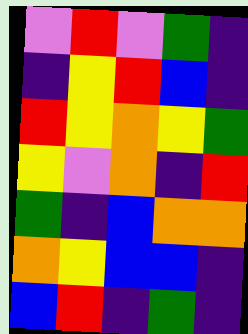[["violet", "red", "violet", "green", "indigo"], ["indigo", "yellow", "red", "blue", "indigo"], ["red", "yellow", "orange", "yellow", "green"], ["yellow", "violet", "orange", "indigo", "red"], ["green", "indigo", "blue", "orange", "orange"], ["orange", "yellow", "blue", "blue", "indigo"], ["blue", "red", "indigo", "green", "indigo"]]